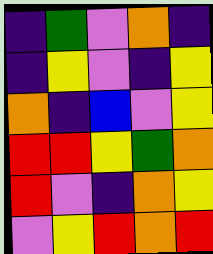[["indigo", "green", "violet", "orange", "indigo"], ["indigo", "yellow", "violet", "indigo", "yellow"], ["orange", "indigo", "blue", "violet", "yellow"], ["red", "red", "yellow", "green", "orange"], ["red", "violet", "indigo", "orange", "yellow"], ["violet", "yellow", "red", "orange", "red"]]